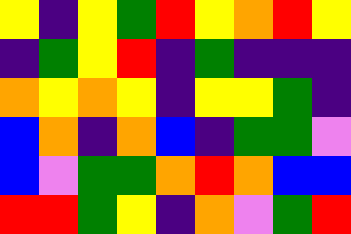[["yellow", "indigo", "yellow", "green", "red", "yellow", "orange", "red", "yellow"], ["indigo", "green", "yellow", "red", "indigo", "green", "indigo", "indigo", "indigo"], ["orange", "yellow", "orange", "yellow", "indigo", "yellow", "yellow", "green", "indigo"], ["blue", "orange", "indigo", "orange", "blue", "indigo", "green", "green", "violet"], ["blue", "violet", "green", "green", "orange", "red", "orange", "blue", "blue"], ["red", "red", "green", "yellow", "indigo", "orange", "violet", "green", "red"]]